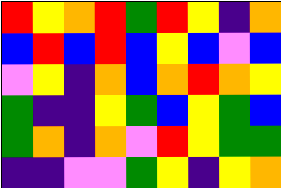[["red", "yellow", "orange", "red", "green", "red", "yellow", "indigo", "orange"], ["blue", "red", "blue", "red", "blue", "yellow", "blue", "violet", "blue"], ["violet", "yellow", "indigo", "orange", "blue", "orange", "red", "orange", "yellow"], ["green", "indigo", "indigo", "yellow", "green", "blue", "yellow", "green", "blue"], ["green", "orange", "indigo", "orange", "violet", "red", "yellow", "green", "green"], ["indigo", "indigo", "violet", "violet", "green", "yellow", "indigo", "yellow", "orange"]]